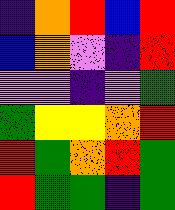[["indigo", "orange", "red", "blue", "red"], ["blue", "orange", "violet", "indigo", "red"], ["violet", "violet", "indigo", "violet", "green"], ["green", "yellow", "yellow", "orange", "red"], ["red", "green", "orange", "red", "green"], ["red", "green", "green", "indigo", "green"]]